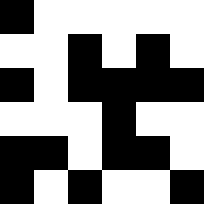[["black", "white", "white", "white", "white", "white"], ["white", "white", "black", "white", "black", "white"], ["black", "white", "black", "black", "black", "black"], ["white", "white", "white", "black", "white", "white"], ["black", "black", "white", "black", "black", "white"], ["black", "white", "black", "white", "white", "black"]]